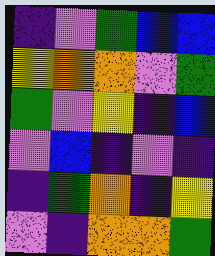[["indigo", "violet", "green", "blue", "blue"], ["yellow", "orange", "orange", "violet", "green"], ["green", "violet", "yellow", "indigo", "blue"], ["violet", "blue", "indigo", "violet", "indigo"], ["indigo", "green", "orange", "indigo", "yellow"], ["violet", "indigo", "orange", "orange", "green"]]